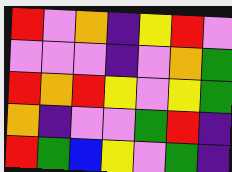[["red", "violet", "orange", "indigo", "yellow", "red", "violet"], ["violet", "violet", "violet", "indigo", "violet", "orange", "green"], ["red", "orange", "red", "yellow", "violet", "yellow", "green"], ["orange", "indigo", "violet", "violet", "green", "red", "indigo"], ["red", "green", "blue", "yellow", "violet", "green", "indigo"]]